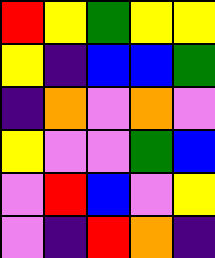[["red", "yellow", "green", "yellow", "yellow"], ["yellow", "indigo", "blue", "blue", "green"], ["indigo", "orange", "violet", "orange", "violet"], ["yellow", "violet", "violet", "green", "blue"], ["violet", "red", "blue", "violet", "yellow"], ["violet", "indigo", "red", "orange", "indigo"]]